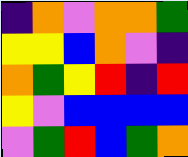[["indigo", "orange", "violet", "orange", "orange", "green"], ["yellow", "yellow", "blue", "orange", "violet", "indigo"], ["orange", "green", "yellow", "red", "indigo", "red"], ["yellow", "violet", "blue", "blue", "blue", "blue"], ["violet", "green", "red", "blue", "green", "orange"]]